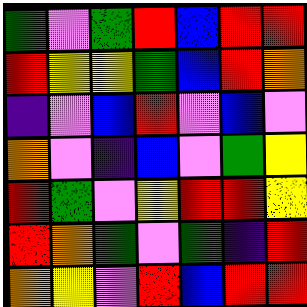[["green", "violet", "green", "red", "blue", "red", "red"], ["red", "yellow", "yellow", "green", "blue", "red", "orange"], ["indigo", "violet", "blue", "red", "violet", "blue", "violet"], ["orange", "violet", "indigo", "blue", "violet", "green", "yellow"], ["red", "green", "violet", "yellow", "red", "red", "yellow"], ["red", "orange", "green", "violet", "green", "indigo", "red"], ["orange", "yellow", "violet", "red", "blue", "red", "red"]]